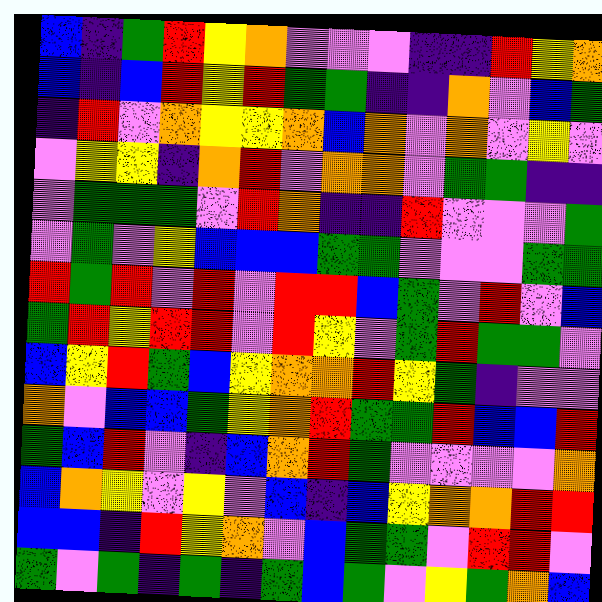[["blue", "indigo", "green", "red", "yellow", "orange", "violet", "violet", "violet", "indigo", "indigo", "red", "yellow", "orange"], ["blue", "indigo", "blue", "red", "yellow", "red", "green", "green", "indigo", "indigo", "orange", "violet", "blue", "green"], ["indigo", "red", "violet", "orange", "yellow", "yellow", "orange", "blue", "orange", "violet", "orange", "violet", "yellow", "violet"], ["violet", "yellow", "yellow", "indigo", "orange", "red", "violet", "orange", "orange", "violet", "green", "green", "indigo", "indigo"], ["violet", "green", "green", "green", "violet", "red", "orange", "indigo", "indigo", "red", "violet", "violet", "violet", "green"], ["violet", "green", "violet", "yellow", "blue", "blue", "blue", "green", "green", "violet", "violet", "violet", "green", "green"], ["red", "green", "red", "violet", "red", "violet", "red", "red", "blue", "green", "violet", "red", "violet", "blue"], ["green", "red", "yellow", "red", "red", "violet", "red", "yellow", "violet", "green", "red", "green", "green", "violet"], ["blue", "yellow", "red", "green", "blue", "yellow", "orange", "orange", "red", "yellow", "green", "indigo", "violet", "violet"], ["orange", "violet", "blue", "blue", "green", "yellow", "orange", "red", "green", "green", "red", "blue", "blue", "red"], ["green", "blue", "red", "violet", "indigo", "blue", "orange", "red", "green", "violet", "violet", "violet", "violet", "orange"], ["blue", "orange", "yellow", "violet", "yellow", "violet", "blue", "indigo", "blue", "yellow", "orange", "orange", "red", "red"], ["blue", "blue", "indigo", "red", "yellow", "orange", "violet", "blue", "green", "green", "violet", "red", "red", "violet"], ["green", "violet", "green", "indigo", "green", "indigo", "green", "blue", "green", "violet", "yellow", "green", "orange", "blue"]]